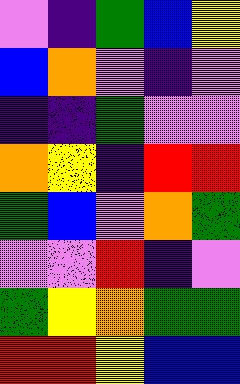[["violet", "indigo", "green", "blue", "yellow"], ["blue", "orange", "violet", "indigo", "violet"], ["indigo", "indigo", "green", "violet", "violet"], ["orange", "yellow", "indigo", "red", "red"], ["green", "blue", "violet", "orange", "green"], ["violet", "violet", "red", "indigo", "violet"], ["green", "yellow", "orange", "green", "green"], ["red", "red", "yellow", "blue", "blue"]]